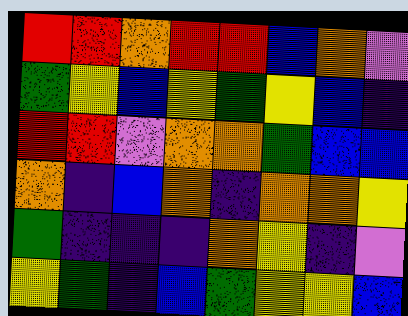[["red", "red", "orange", "red", "red", "blue", "orange", "violet"], ["green", "yellow", "blue", "yellow", "green", "yellow", "blue", "indigo"], ["red", "red", "violet", "orange", "orange", "green", "blue", "blue"], ["orange", "indigo", "blue", "orange", "indigo", "orange", "orange", "yellow"], ["green", "indigo", "indigo", "indigo", "orange", "yellow", "indigo", "violet"], ["yellow", "green", "indigo", "blue", "green", "yellow", "yellow", "blue"]]